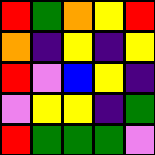[["red", "green", "orange", "yellow", "red"], ["orange", "indigo", "yellow", "indigo", "yellow"], ["red", "violet", "blue", "yellow", "indigo"], ["violet", "yellow", "yellow", "indigo", "green"], ["red", "green", "green", "green", "violet"]]